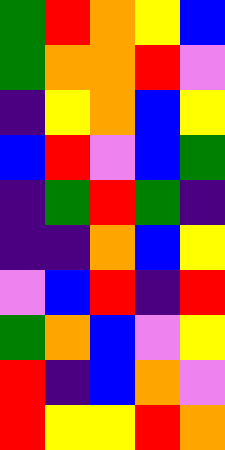[["green", "red", "orange", "yellow", "blue"], ["green", "orange", "orange", "red", "violet"], ["indigo", "yellow", "orange", "blue", "yellow"], ["blue", "red", "violet", "blue", "green"], ["indigo", "green", "red", "green", "indigo"], ["indigo", "indigo", "orange", "blue", "yellow"], ["violet", "blue", "red", "indigo", "red"], ["green", "orange", "blue", "violet", "yellow"], ["red", "indigo", "blue", "orange", "violet"], ["red", "yellow", "yellow", "red", "orange"]]